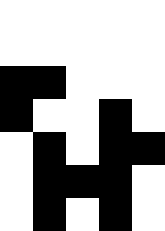[["white", "white", "white", "white", "white"], ["white", "white", "white", "white", "white"], ["black", "black", "white", "white", "white"], ["black", "white", "white", "black", "white"], ["white", "black", "white", "black", "black"], ["white", "black", "black", "black", "white"], ["white", "black", "white", "black", "white"]]